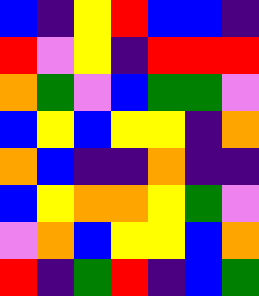[["blue", "indigo", "yellow", "red", "blue", "blue", "indigo"], ["red", "violet", "yellow", "indigo", "red", "red", "red"], ["orange", "green", "violet", "blue", "green", "green", "violet"], ["blue", "yellow", "blue", "yellow", "yellow", "indigo", "orange"], ["orange", "blue", "indigo", "indigo", "orange", "indigo", "indigo"], ["blue", "yellow", "orange", "orange", "yellow", "green", "violet"], ["violet", "orange", "blue", "yellow", "yellow", "blue", "orange"], ["red", "indigo", "green", "red", "indigo", "blue", "green"]]